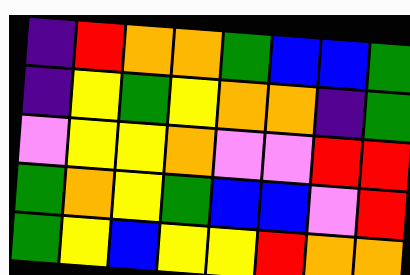[["indigo", "red", "orange", "orange", "green", "blue", "blue", "green"], ["indigo", "yellow", "green", "yellow", "orange", "orange", "indigo", "green"], ["violet", "yellow", "yellow", "orange", "violet", "violet", "red", "red"], ["green", "orange", "yellow", "green", "blue", "blue", "violet", "red"], ["green", "yellow", "blue", "yellow", "yellow", "red", "orange", "orange"]]